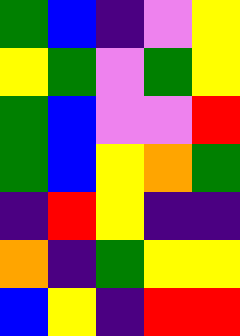[["green", "blue", "indigo", "violet", "yellow"], ["yellow", "green", "violet", "green", "yellow"], ["green", "blue", "violet", "violet", "red"], ["green", "blue", "yellow", "orange", "green"], ["indigo", "red", "yellow", "indigo", "indigo"], ["orange", "indigo", "green", "yellow", "yellow"], ["blue", "yellow", "indigo", "red", "red"]]